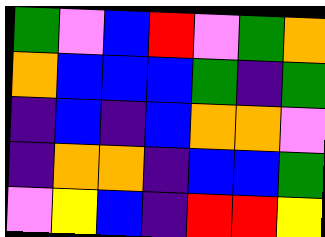[["green", "violet", "blue", "red", "violet", "green", "orange"], ["orange", "blue", "blue", "blue", "green", "indigo", "green"], ["indigo", "blue", "indigo", "blue", "orange", "orange", "violet"], ["indigo", "orange", "orange", "indigo", "blue", "blue", "green"], ["violet", "yellow", "blue", "indigo", "red", "red", "yellow"]]